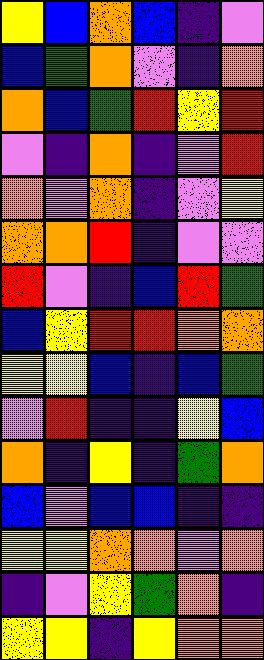[["yellow", "blue", "orange", "blue", "indigo", "violet"], ["blue", "green", "orange", "violet", "indigo", "orange"], ["orange", "blue", "green", "red", "yellow", "red"], ["violet", "indigo", "orange", "indigo", "violet", "red"], ["orange", "violet", "orange", "indigo", "violet", "yellow"], ["orange", "orange", "red", "indigo", "violet", "violet"], ["red", "violet", "indigo", "blue", "red", "green"], ["blue", "yellow", "red", "red", "orange", "orange"], ["yellow", "yellow", "blue", "indigo", "blue", "green"], ["violet", "red", "indigo", "indigo", "yellow", "blue"], ["orange", "indigo", "yellow", "indigo", "green", "orange"], ["blue", "violet", "blue", "blue", "indigo", "indigo"], ["yellow", "yellow", "orange", "orange", "violet", "orange"], ["indigo", "violet", "yellow", "green", "orange", "indigo"], ["yellow", "yellow", "indigo", "yellow", "orange", "orange"]]